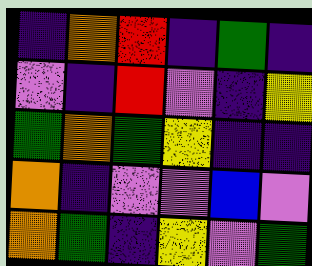[["indigo", "orange", "red", "indigo", "green", "indigo"], ["violet", "indigo", "red", "violet", "indigo", "yellow"], ["green", "orange", "green", "yellow", "indigo", "indigo"], ["orange", "indigo", "violet", "violet", "blue", "violet"], ["orange", "green", "indigo", "yellow", "violet", "green"]]